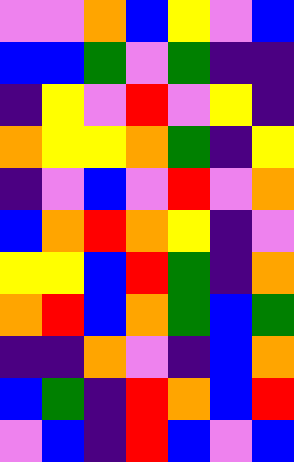[["violet", "violet", "orange", "blue", "yellow", "violet", "blue"], ["blue", "blue", "green", "violet", "green", "indigo", "indigo"], ["indigo", "yellow", "violet", "red", "violet", "yellow", "indigo"], ["orange", "yellow", "yellow", "orange", "green", "indigo", "yellow"], ["indigo", "violet", "blue", "violet", "red", "violet", "orange"], ["blue", "orange", "red", "orange", "yellow", "indigo", "violet"], ["yellow", "yellow", "blue", "red", "green", "indigo", "orange"], ["orange", "red", "blue", "orange", "green", "blue", "green"], ["indigo", "indigo", "orange", "violet", "indigo", "blue", "orange"], ["blue", "green", "indigo", "red", "orange", "blue", "red"], ["violet", "blue", "indigo", "red", "blue", "violet", "blue"]]